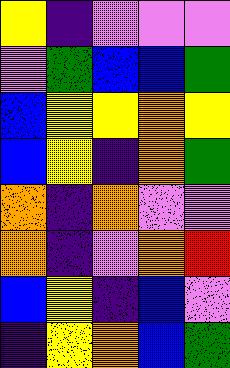[["yellow", "indigo", "violet", "violet", "violet"], ["violet", "green", "blue", "blue", "green"], ["blue", "yellow", "yellow", "orange", "yellow"], ["blue", "yellow", "indigo", "orange", "green"], ["orange", "indigo", "orange", "violet", "violet"], ["orange", "indigo", "violet", "orange", "red"], ["blue", "yellow", "indigo", "blue", "violet"], ["indigo", "yellow", "orange", "blue", "green"]]